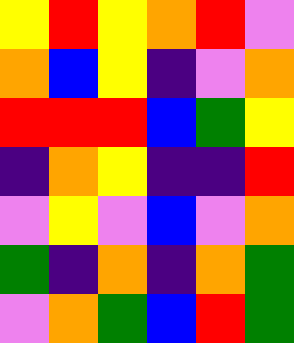[["yellow", "red", "yellow", "orange", "red", "violet"], ["orange", "blue", "yellow", "indigo", "violet", "orange"], ["red", "red", "red", "blue", "green", "yellow"], ["indigo", "orange", "yellow", "indigo", "indigo", "red"], ["violet", "yellow", "violet", "blue", "violet", "orange"], ["green", "indigo", "orange", "indigo", "orange", "green"], ["violet", "orange", "green", "blue", "red", "green"]]